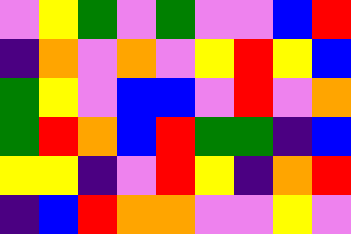[["violet", "yellow", "green", "violet", "green", "violet", "violet", "blue", "red"], ["indigo", "orange", "violet", "orange", "violet", "yellow", "red", "yellow", "blue"], ["green", "yellow", "violet", "blue", "blue", "violet", "red", "violet", "orange"], ["green", "red", "orange", "blue", "red", "green", "green", "indigo", "blue"], ["yellow", "yellow", "indigo", "violet", "red", "yellow", "indigo", "orange", "red"], ["indigo", "blue", "red", "orange", "orange", "violet", "violet", "yellow", "violet"]]